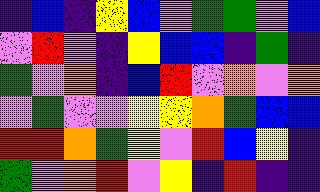[["indigo", "blue", "indigo", "yellow", "blue", "violet", "green", "green", "violet", "blue"], ["violet", "red", "violet", "indigo", "yellow", "blue", "blue", "indigo", "green", "indigo"], ["green", "violet", "orange", "indigo", "blue", "red", "violet", "orange", "violet", "orange"], ["violet", "green", "violet", "violet", "yellow", "yellow", "orange", "green", "blue", "blue"], ["red", "red", "orange", "green", "yellow", "violet", "red", "blue", "yellow", "indigo"], ["green", "violet", "orange", "red", "violet", "yellow", "indigo", "red", "indigo", "indigo"]]